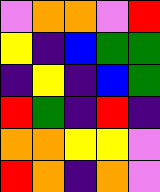[["violet", "orange", "orange", "violet", "red"], ["yellow", "indigo", "blue", "green", "green"], ["indigo", "yellow", "indigo", "blue", "green"], ["red", "green", "indigo", "red", "indigo"], ["orange", "orange", "yellow", "yellow", "violet"], ["red", "orange", "indigo", "orange", "violet"]]